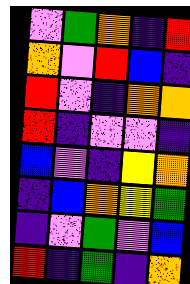[["violet", "green", "orange", "indigo", "red"], ["orange", "violet", "red", "blue", "indigo"], ["red", "violet", "indigo", "orange", "orange"], ["red", "indigo", "violet", "violet", "indigo"], ["blue", "violet", "indigo", "yellow", "orange"], ["indigo", "blue", "orange", "yellow", "green"], ["indigo", "violet", "green", "violet", "blue"], ["red", "indigo", "green", "indigo", "orange"]]